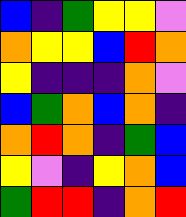[["blue", "indigo", "green", "yellow", "yellow", "violet"], ["orange", "yellow", "yellow", "blue", "red", "orange"], ["yellow", "indigo", "indigo", "indigo", "orange", "violet"], ["blue", "green", "orange", "blue", "orange", "indigo"], ["orange", "red", "orange", "indigo", "green", "blue"], ["yellow", "violet", "indigo", "yellow", "orange", "blue"], ["green", "red", "red", "indigo", "orange", "red"]]